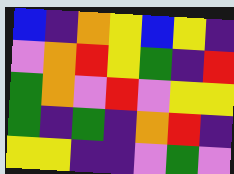[["blue", "indigo", "orange", "yellow", "blue", "yellow", "indigo"], ["violet", "orange", "red", "yellow", "green", "indigo", "red"], ["green", "orange", "violet", "red", "violet", "yellow", "yellow"], ["green", "indigo", "green", "indigo", "orange", "red", "indigo"], ["yellow", "yellow", "indigo", "indigo", "violet", "green", "violet"]]